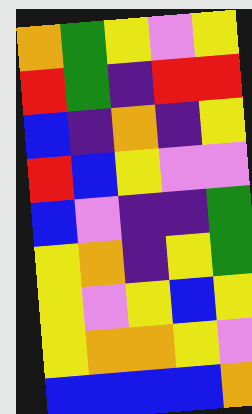[["orange", "green", "yellow", "violet", "yellow"], ["red", "green", "indigo", "red", "red"], ["blue", "indigo", "orange", "indigo", "yellow"], ["red", "blue", "yellow", "violet", "violet"], ["blue", "violet", "indigo", "indigo", "green"], ["yellow", "orange", "indigo", "yellow", "green"], ["yellow", "violet", "yellow", "blue", "yellow"], ["yellow", "orange", "orange", "yellow", "violet"], ["blue", "blue", "blue", "blue", "orange"]]